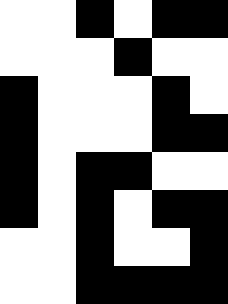[["white", "white", "black", "white", "black", "black"], ["white", "white", "white", "black", "white", "white"], ["black", "white", "white", "white", "black", "white"], ["black", "white", "white", "white", "black", "black"], ["black", "white", "black", "black", "white", "white"], ["black", "white", "black", "white", "black", "black"], ["white", "white", "black", "white", "white", "black"], ["white", "white", "black", "black", "black", "black"]]